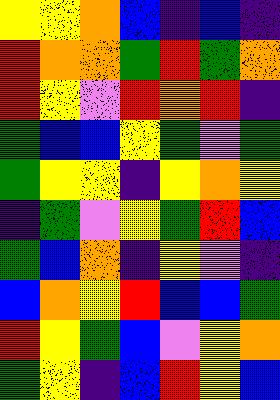[["yellow", "yellow", "orange", "blue", "indigo", "blue", "indigo"], ["red", "orange", "orange", "green", "red", "green", "orange"], ["red", "yellow", "violet", "red", "orange", "red", "indigo"], ["green", "blue", "blue", "yellow", "green", "violet", "green"], ["green", "yellow", "yellow", "indigo", "yellow", "orange", "yellow"], ["indigo", "green", "violet", "yellow", "green", "red", "blue"], ["green", "blue", "orange", "indigo", "yellow", "violet", "indigo"], ["blue", "orange", "yellow", "red", "blue", "blue", "green"], ["red", "yellow", "green", "blue", "violet", "yellow", "orange"], ["green", "yellow", "indigo", "blue", "red", "yellow", "blue"]]